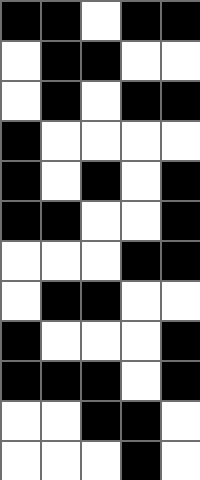[["black", "black", "white", "black", "black"], ["white", "black", "black", "white", "white"], ["white", "black", "white", "black", "black"], ["black", "white", "white", "white", "white"], ["black", "white", "black", "white", "black"], ["black", "black", "white", "white", "black"], ["white", "white", "white", "black", "black"], ["white", "black", "black", "white", "white"], ["black", "white", "white", "white", "black"], ["black", "black", "black", "white", "black"], ["white", "white", "black", "black", "white"], ["white", "white", "white", "black", "white"]]